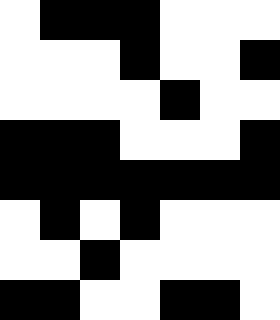[["white", "black", "black", "black", "white", "white", "white"], ["white", "white", "white", "black", "white", "white", "black"], ["white", "white", "white", "white", "black", "white", "white"], ["black", "black", "black", "white", "white", "white", "black"], ["black", "black", "black", "black", "black", "black", "black"], ["white", "black", "white", "black", "white", "white", "white"], ["white", "white", "black", "white", "white", "white", "white"], ["black", "black", "white", "white", "black", "black", "white"]]